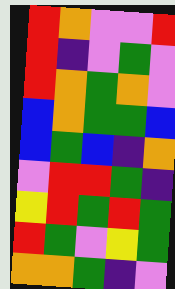[["red", "orange", "violet", "violet", "red"], ["red", "indigo", "violet", "green", "violet"], ["red", "orange", "green", "orange", "violet"], ["blue", "orange", "green", "green", "blue"], ["blue", "green", "blue", "indigo", "orange"], ["violet", "red", "red", "green", "indigo"], ["yellow", "red", "green", "red", "green"], ["red", "green", "violet", "yellow", "green"], ["orange", "orange", "green", "indigo", "violet"]]